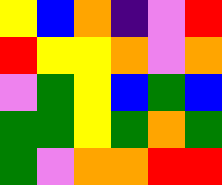[["yellow", "blue", "orange", "indigo", "violet", "red"], ["red", "yellow", "yellow", "orange", "violet", "orange"], ["violet", "green", "yellow", "blue", "green", "blue"], ["green", "green", "yellow", "green", "orange", "green"], ["green", "violet", "orange", "orange", "red", "red"]]